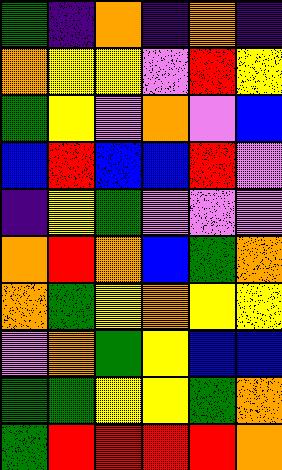[["green", "indigo", "orange", "indigo", "orange", "indigo"], ["orange", "yellow", "yellow", "violet", "red", "yellow"], ["green", "yellow", "violet", "orange", "violet", "blue"], ["blue", "red", "blue", "blue", "red", "violet"], ["indigo", "yellow", "green", "violet", "violet", "violet"], ["orange", "red", "orange", "blue", "green", "orange"], ["orange", "green", "yellow", "orange", "yellow", "yellow"], ["violet", "orange", "green", "yellow", "blue", "blue"], ["green", "green", "yellow", "yellow", "green", "orange"], ["green", "red", "red", "red", "red", "orange"]]